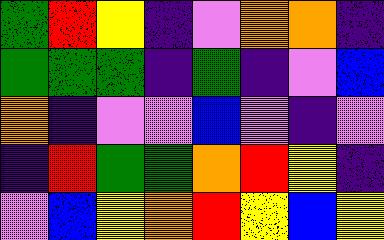[["green", "red", "yellow", "indigo", "violet", "orange", "orange", "indigo"], ["green", "green", "green", "indigo", "green", "indigo", "violet", "blue"], ["orange", "indigo", "violet", "violet", "blue", "violet", "indigo", "violet"], ["indigo", "red", "green", "green", "orange", "red", "yellow", "indigo"], ["violet", "blue", "yellow", "orange", "red", "yellow", "blue", "yellow"]]